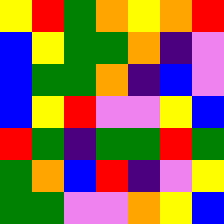[["yellow", "red", "green", "orange", "yellow", "orange", "red"], ["blue", "yellow", "green", "green", "orange", "indigo", "violet"], ["blue", "green", "green", "orange", "indigo", "blue", "violet"], ["blue", "yellow", "red", "violet", "violet", "yellow", "blue"], ["red", "green", "indigo", "green", "green", "red", "green"], ["green", "orange", "blue", "red", "indigo", "violet", "yellow"], ["green", "green", "violet", "violet", "orange", "yellow", "blue"]]